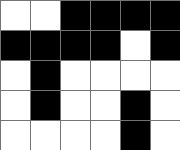[["white", "white", "black", "black", "black", "black"], ["black", "black", "black", "black", "white", "black"], ["white", "black", "white", "white", "white", "white"], ["white", "black", "white", "white", "black", "white"], ["white", "white", "white", "white", "black", "white"]]